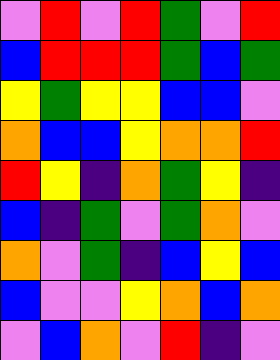[["violet", "red", "violet", "red", "green", "violet", "red"], ["blue", "red", "red", "red", "green", "blue", "green"], ["yellow", "green", "yellow", "yellow", "blue", "blue", "violet"], ["orange", "blue", "blue", "yellow", "orange", "orange", "red"], ["red", "yellow", "indigo", "orange", "green", "yellow", "indigo"], ["blue", "indigo", "green", "violet", "green", "orange", "violet"], ["orange", "violet", "green", "indigo", "blue", "yellow", "blue"], ["blue", "violet", "violet", "yellow", "orange", "blue", "orange"], ["violet", "blue", "orange", "violet", "red", "indigo", "violet"]]